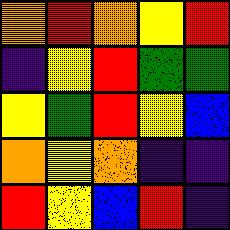[["orange", "red", "orange", "yellow", "red"], ["indigo", "yellow", "red", "green", "green"], ["yellow", "green", "red", "yellow", "blue"], ["orange", "yellow", "orange", "indigo", "indigo"], ["red", "yellow", "blue", "red", "indigo"]]